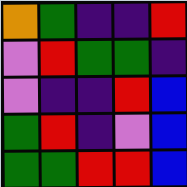[["orange", "green", "indigo", "indigo", "red"], ["violet", "red", "green", "green", "indigo"], ["violet", "indigo", "indigo", "red", "blue"], ["green", "red", "indigo", "violet", "blue"], ["green", "green", "red", "red", "blue"]]